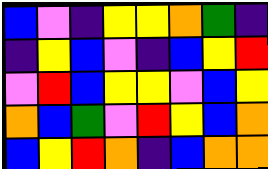[["blue", "violet", "indigo", "yellow", "yellow", "orange", "green", "indigo"], ["indigo", "yellow", "blue", "violet", "indigo", "blue", "yellow", "red"], ["violet", "red", "blue", "yellow", "yellow", "violet", "blue", "yellow"], ["orange", "blue", "green", "violet", "red", "yellow", "blue", "orange"], ["blue", "yellow", "red", "orange", "indigo", "blue", "orange", "orange"]]